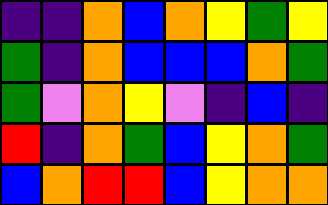[["indigo", "indigo", "orange", "blue", "orange", "yellow", "green", "yellow"], ["green", "indigo", "orange", "blue", "blue", "blue", "orange", "green"], ["green", "violet", "orange", "yellow", "violet", "indigo", "blue", "indigo"], ["red", "indigo", "orange", "green", "blue", "yellow", "orange", "green"], ["blue", "orange", "red", "red", "blue", "yellow", "orange", "orange"]]